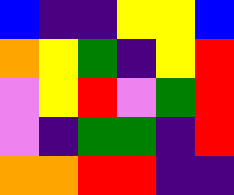[["blue", "indigo", "indigo", "yellow", "yellow", "blue"], ["orange", "yellow", "green", "indigo", "yellow", "red"], ["violet", "yellow", "red", "violet", "green", "red"], ["violet", "indigo", "green", "green", "indigo", "red"], ["orange", "orange", "red", "red", "indigo", "indigo"]]